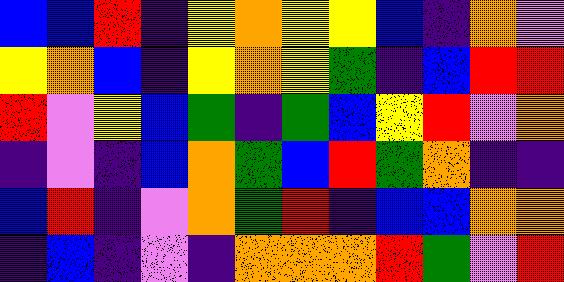[["blue", "blue", "red", "indigo", "yellow", "orange", "yellow", "yellow", "blue", "indigo", "orange", "violet"], ["yellow", "orange", "blue", "indigo", "yellow", "orange", "yellow", "green", "indigo", "blue", "red", "red"], ["red", "violet", "yellow", "blue", "green", "indigo", "green", "blue", "yellow", "red", "violet", "orange"], ["indigo", "violet", "indigo", "blue", "orange", "green", "blue", "red", "green", "orange", "indigo", "indigo"], ["blue", "red", "indigo", "violet", "orange", "green", "red", "indigo", "blue", "blue", "orange", "orange"], ["indigo", "blue", "indigo", "violet", "indigo", "orange", "orange", "orange", "red", "green", "violet", "red"]]